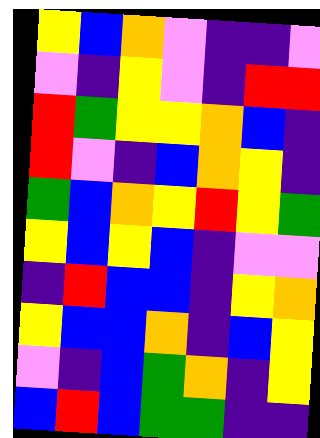[["yellow", "blue", "orange", "violet", "indigo", "indigo", "violet"], ["violet", "indigo", "yellow", "violet", "indigo", "red", "red"], ["red", "green", "yellow", "yellow", "orange", "blue", "indigo"], ["red", "violet", "indigo", "blue", "orange", "yellow", "indigo"], ["green", "blue", "orange", "yellow", "red", "yellow", "green"], ["yellow", "blue", "yellow", "blue", "indigo", "violet", "violet"], ["indigo", "red", "blue", "blue", "indigo", "yellow", "orange"], ["yellow", "blue", "blue", "orange", "indigo", "blue", "yellow"], ["violet", "indigo", "blue", "green", "orange", "indigo", "yellow"], ["blue", "red", "blue", "green", "green", "indigo", "indigo"]]